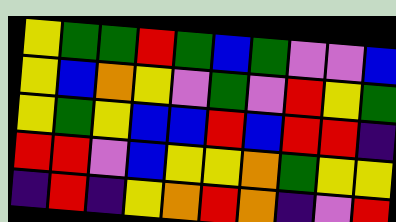[["yellow", "green", "green", "red", "green", "blue", "green", "violet", "violet", "blue"], ["yellow", "blue", "orange", "yellow", "violet", "green", "violet", "red", "yellow", "green"], ["yellow", "green", "yellow", "blue", "blue", "red", "blue", "red", "red", "indigo"], ["red", "red", "violet", "blue", "yellow", "yellow", "orange", "green", "yellow", "yellow"], ["indigo", "red", "indigo", "yellow", "orange", "red", "orange", "indigo", "violet", "red"]]